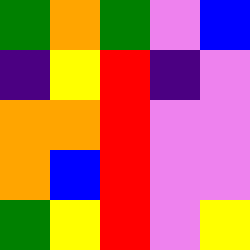[["green", "orange", "green", "violet", "blue"], ["indigo", "yellow", "red", "indigo", "violet"], ["orange", "orange", "red", "violet", "violet"], ["orange", "blue", "red", "violet", "violet"], ["green", "yellow", "red", "violet", "yellow"]]